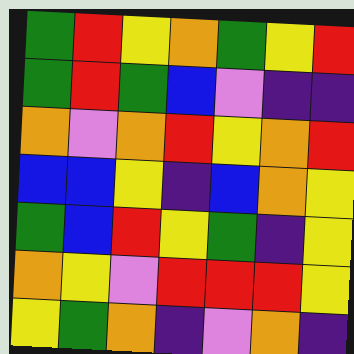[["green", "red", "yellow", "orange", "green", "yellow", "red"], ["green", "red", "green", "blue", "violet", "indigo", "indigo"], ["orange", "violet", "orange", "red", "yellow", "orange", "red"], ["blue", "blue", "yellow", "indigo", "blue", "orange", "yellow"], ["green", "blue", "red", "yellow", "green", "indigo", "yellow"], ["orange", "yellow", "violet", "red", "red", "red", "yellow"], ["yellow", "green", "orange", "indigo", "violet", "orange", "indigo"]]